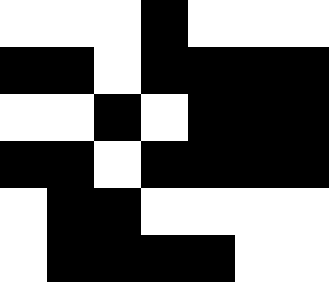[["white", "white", "white", "black", "white", "white", "white"], ["black", "black", "white", "black", "black", "black", "black"], ["white", "white", "black", "white", "black", "black", "black"], ["black", "black", "white", "black", "black", "black", "black"], ["white", "black", "black", "white", "white", "white", "white"], ["white", "black", "black", "black", "black", "white", "white"]]